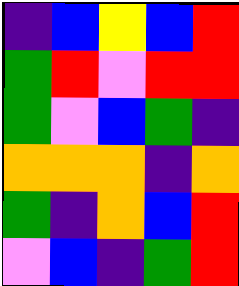[["indigo", "blue", "yellow", "blue", "red"], ["green", "red", "violet", "red", "red"], ["green", "violet", "blue", "green", "indigo"], ["orange", "orange", "orange", "indigo", "orange"], ["green", "indigo", "orange", "blue", "red"], ["violet", "blue", "indigo", "green", "red"]]